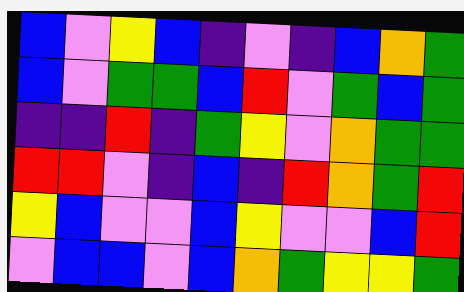[["blue", "violet", "yellow", "blue", "indigo", "violet", "indigo", "blue", "orange", "green"], ["blue", "violet", "green", "green", "blue", "red", "violet", "green", "blue", "green"], ["indigo", "indigo", "red", "indigo", "green", "yellow", "violet", "orange", "green", "green"], ["red", "red", "violet", "indigo", "blue", "indigo", "red", "orange", "green", "red"], ["yellow", "blue", "violet", "violet", "blue", "yellow", "violet", "violet", "blue", "red"], ["violet", "blue", "blue", "violet", "blue", "orange", "green", "yellow", "yellow", "green"]]